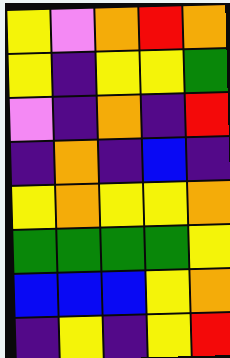[["yellow", "violet", "orange", "red", "orange"], ["yellow", "indigo", "yellow", "yellow", "green"], ["violet", "indigo", "orange", "indigo", "red"], ["indigo", "orange", "indigo", "blue", "indigo"], ["yellow", "orange", "yellow", "yellow", "orange"], ["green", "green", "green", "green", "yellow"], ["blue", "blue", "blue", "yellow", "orange"], ["indigo", "yellow", "indigo", "yellow", "red"]]